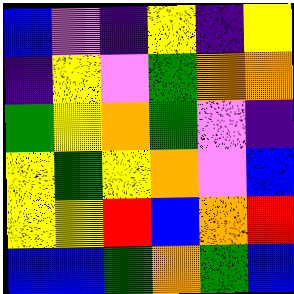[["blue", "violet", "indigo", "yellow", "indigo", "yellow"], ["indigo", "yellow", "violet", "green", "orange", "orange"], ["green", "yellow", "orange", "green", "violet", "indigo"], ["yellow", "green", "yellow", "orange", "violet", "blue"], ["yellow", "yellow", "red", "blue", "orange", "red"], ["blue", "blue", "green", "orange", "green", "blue"]]